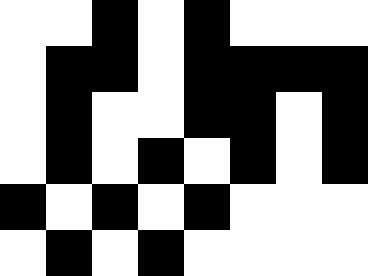[["white", "white", "black", "white", "black", "white", "white", "white"], ["white", "black", "black", "white", "black", "black", "black", "black"], ["white", "black", "white", "white", "black", "black", "white", "black"], ["white", "black", "white", "black", "white", "black", "white", "black"], ["black", "white", "black", "white", "black", "white", "white", "white"], ["white", "black", "white", "black", "white", "white", "white", "white"]]